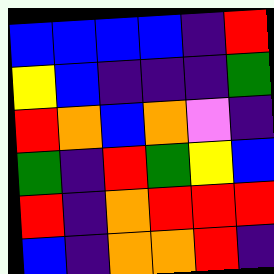[["blue", "blue", "blue", "blue", "indigo", "red"], ["yellow", "blue", "indigo", "indigo", "indigo", "green"], ["red", "orange", "blue", "orange", "violet", "indigo"], ["green", "indigo", "red", "green", "yellow", "blue"], ["red", "indigo", "orange", "red", "red", "red"], ["blue", "indigo", "orange", "orange", "red", "indigo"]]